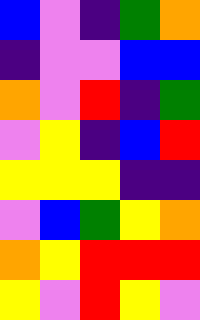[["blue", "violet", "indigo", "green", "orange"], ["indigo", "violet", "violet", "blue", "blue"], ["orange", "violet", "red", "indigo", "green"], ["violet", "yellow", "indigo", "blue", "red"], ["yellow", "yellow", "yellow", "indigo", "indigo"], ["violet", "blue", "green", "yellow", "orange"], ["orange", "yellow", "red", "red", "red"], ["yellow", "violet", "red", "yellow", "violet"]]